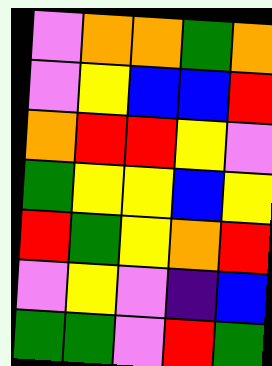[["violet", "orange", "orange", "green", "orange"], ["violet", "yellow", "blue", "blue", "red"], ["orange", "red", "red", "yellow", "violet"], ["green", "yellow", "yellow", "blue", "yellow"], ["red", "green", "yellow", "orange", "red"], ["violet", "yellow", "violet", "indigo", "blue"], ["green", "green", "violet", "red", "green"]]